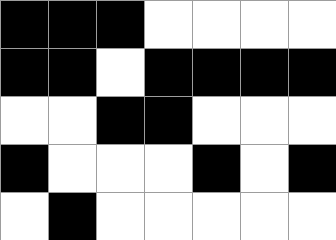[["black", "black", "black", "white", "white", "white", "white"], ["black", "black", "white", "black", "black", "black", "black"], ["white", "white", "black", "black", "white", "white", "white"], ["black", "white", "white", "white", "black", "white", "black"], ["white", "black", "white", "white", "white", "white", "white"]]